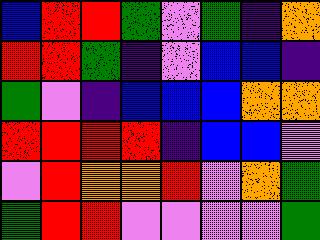[["blue", "red", "red", "green", "violet", "green", "indigo", "orange"], ["red", "red", "green", "indigo", "violet", "blue", "blue", "indigo"], ["green", "violet", "indigo", "blue", "blue", "blue", "orange", "orange"], ["red", "red", "red", "red", "indigo", "blue", "blue", "violet"], ["violet", "red", "orange", "orange", "red", "violet", "orange", "green"], ["green", "red", "red", "violet", "violet", "violet", "violet", "green"]]